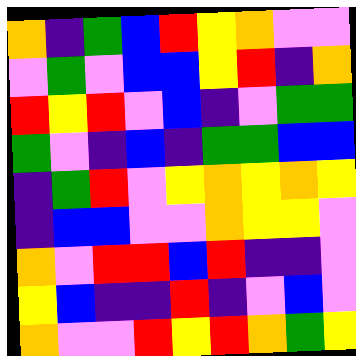[["orange", "indigo", "green", "blue", "red", "yellow", "orange", "violet", "violet"], ["violet", "green", "violet", "blue", "blue", "yellow", "red", "indigo", "orange"], ["red", "yellow", "red", "violet", "blue", "indigo", "violet", "green", "green"], ["green", "violet", "indigo", "blue", "indigo", "green", "green", "blue", "blue"], ["indigo", "green", "red", "violet", "yellow", "orange", "yellow", "orange", "yellow"], ["indigo", "blue", "blue", "violet", "violet", "orange", "yellow", "yellow", "violet"], ["orange", "violet", "red", "red", "blue", "red", "indigo", "indigo", "violet"], ["yellow", "blue", "indigo", "indigo", "red", "indigo", "violet", "blue", "violet"], ["orange", "violet", "violet", "red", "yellow", "red", "orange", "green", "yellow"]]